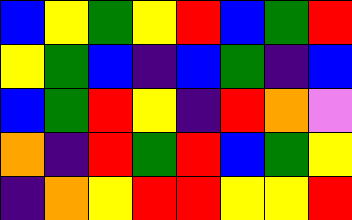[["blue", "yellow", "green", "yellow", "red", "blue", "green", "red"], ["yellow", "green", "blue", "indigo", "blue", "green", "indigo", "blue"], ["blue", "green", "red", "yellow", "indigo", "red", "orange", "violet"], ["orange", "indigo", "red", "green", "red", "blue", "green", "yellow"], ["indigo", "orange", "yellow", "red", "red", "yellow", "yellow", "red"]]